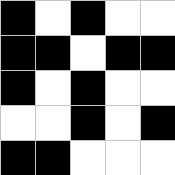[["black", "white", "black", "white", "white"], ["black", "black", "white", "black", "black"], ["black", "white", "black", "white", "white"], ["white", "white", "black", "white", "black"], ["black", "black", "white", "white", "white"]]